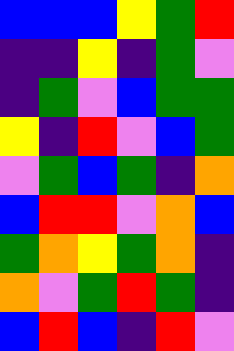[["blue", "blue", "blue", "yellow", "green", "red"], ["indigo", "indigo", "yellow", "indigo", "green", "violet"], ["indigo", "green", "violet", "blue", "green", "green"], ["yellow", "indigo", "red", "violet", "blue", "green"], ["violet", "green", "blue", "green", "indigo", "orange"], ["blue", "red", "red", "violet", "orange", "blue"], ["green", "orange", "yellow", "green", "orange", "indigo"], ["orange", "violet", "green", "red", "green", "indigo"], ["blue", "red", "blue", "indigo", "red", "violet"]]